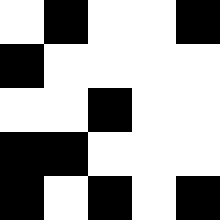[["white", "black", "white", "white", "black"], ["black", "white", "white", "white", "white"], ["white", "white", "black", "white", "white"], ["black", "black", "white", "white", "white"], ["black", "white", "black", "white", "black"]]